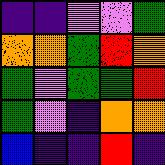[["indigo", "indigo", "violet", "violet", "green"], ["orange", "orange", "green", "red", "orange"], ["green", "violet", "green", "green", "red"], ["green", "violet", "indigo", "orange", "orange"], ["blue", "indigo", "indigo", "red", "indigo"]]